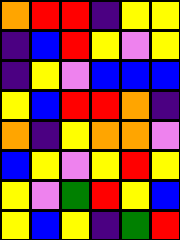[["orange", "red", "red", "indigo", "yellow", "yellow"], ["indigo", "blue", "red", "yellow", "violet", "yellow"], ["indigo", "yellow", "violet", "blue", "blue", "blue"], ["yellow", "blue", "red", "red", "orange", "indigo"], ["orange", "indigo", "yellow", "orange", "orange", "violet"], ["blue", "yellow", "violet", "yellow", "red", "yellow"], ["yellow", "violet", "green", "red", "yellow", "blue"], ["yellow", "blue", "yellow", "indigo", "green", "red"]]